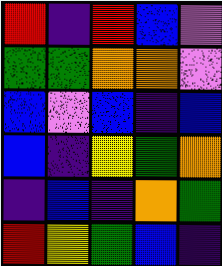[["red", "indigo", "red", "blue", "violet"], ["green", "green", "orange", "orange", "violet"], ["blue", "violet", "blue", "indigo", "blue"], ["blue", "indigo", "yellow", "green", "orange"], ["indigo", "blue", "indigo", "orange", "green"], ["red", "yellow", "green", "blue", "indigo"]]